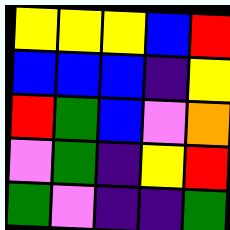[["yellow", "yellow", "yellow", "blue", "red"], ["blue", "blue", "blue", "indigo", "yellow"], ["red", "green", "blue", "violet", "orange"], ["violet", "green", "indigo", "yellow", "red"], ["green", "violet", "indigo", "indigo", "green"]]